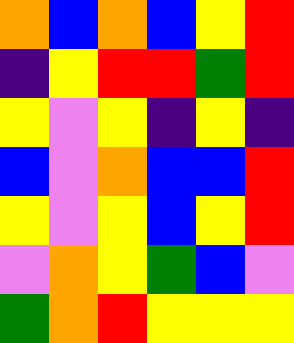[["orange", "blue", "orange", "blue", "yellow", "red"], ["indigo", "yellow", "red", "red", "green", "red"], ["yellow", "violet", "yellow", "indigo", "yellow", "indigo"], ["blue", "violet", "orange", "blue", "blue", "red"], ["yellow", "violet", "yellow", "blue", "yellow", "red"], ["violet", "orange", "yellow", "green", "blue", "violet"], ["green", "orange", "red", "yellow", "yellow", "yellow"]]